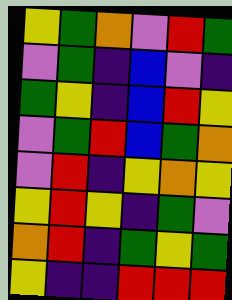[["yellow", "green", "orange", "violet", "red", "green"], ["violet", "green", "indigo", "blue", "violet", "indigo"], ["green", "yellow", "indigo", "blue", "red", "yellow"], ["violet", "green", "red", "blue", "green", "orange"], ["violet", "red", "indigo", "yellow", "orange", "yellow"], ["yellow", "red", "yellow", "indigo", "green", "violet"], ["orange", "red", "indigo", "green", "yellow", "green"], ["yellow", "indigo", "indigo", "red", "red", "red"]]